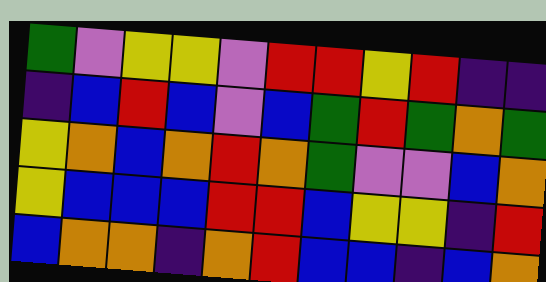[["green", "violet", "yellow", "yellow", "violet", "red", "red", "yellow", "red", "indigo", "indigo"], ["indigo", "blue", "red", "blue", "violet", "blue", "green", "red", "green", "orange", "green"], ["yellow", "orange", "blue", "orange", "red", "orange", "green", "violet", "violet", "blue", "orange"], ["yellow", "blue", "blue", "blue", "red", "red", "blue", "yellow", "yellow", "indigo", "red"], ["blue", "orange", "orange", "indigo", "orange", "red", "blue", "blue", "indigo", "blue", "orange"]]